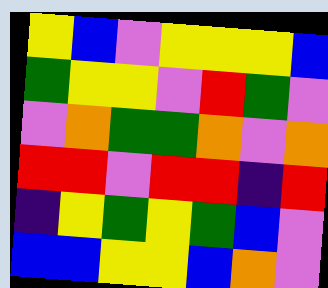[["yellow", "blue", "violet", "yellow", "yellow", "yellow", "blue"], ["green", "yellow", "yellow", "violet", "red", "green", "violet"], ["violet", "orange", "green", "green", "orange", "violet", "orange"], ["red", "red", "violet", "red", "red", "indigo", "red"], ["indigo", "yellow", "green", "yellow", "green", "blue", "violet"], ["blue", "blue", "yellow", "yellow", "blue", "orange", "violet"]]